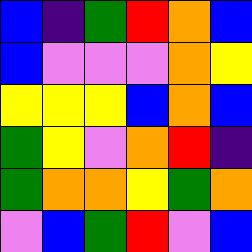[["blue", "indigo", "green", "red", "orange", "blue"], ["blue", "violet", "violet", "violet", "orange", "yellow"], ["yellow", "yellow", "yellow", "blue", "orange", "blue"], ["green", "yellow", "violet", "orange", "red", "indigo"], ["green", "orange", "orange", "yellow", "green", "orange"], ["violet", "blue", "green", "red", "violet", "blue"]]